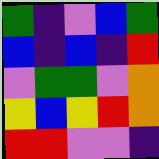[["green", "indigo", "violet", "blue", "green"], ["blue", "indigo", "blue", "indigo", "red"], ["violet", "green", "green", "violet", "orange"], ["yellow", "blue", "yellow", "red", "orange"], ["red", "red", "violet", "violet", "indigo"]]